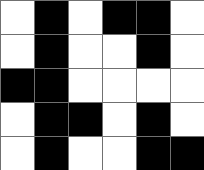[["white", "black", "white", "black", "black", "white"], ["white", "black", "white", "white", "black", "white"], ["black", "black", "white", "white", "white", "white"], ["white", "black", "black", "white", "black", "white"], ["white", "black", "white", "white", "black", "black"]]